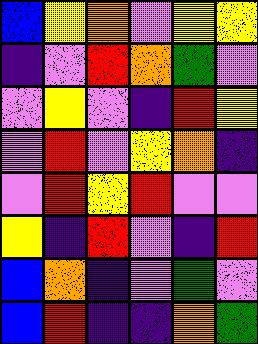[["blue", "yellow", "orange", "violet", "yellow", "yellow"], ["indigo", "violet", "red", "orange", "green", "violet"], ["violet", "yellow", "violet", "indigo", "red", "yellow"], ["violet", "red", "violet", "yellow", "orange", "indigo"], ["violet", "red", "yellow", "red", "violet", "violet"], ["yellow", "indigo", "red", "violet", "indigo", "red"], ["blue", "orange", "indigo", "violet", "green", "violet"], ["blue", "red", "indigo", "indigo", "orange", "green"]]